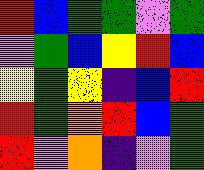[["red", "blue", "green", "green", "violet", "green"], ["violet", "green", "blue", "yellow", "red", "blue"], ["yellow", "green", "yellow", "indigo", "blue", "red"], ["red", "green", "orange", "red", "blue", "green"], ["red", "violet", "orange", "indigo", "violet", "green"]]